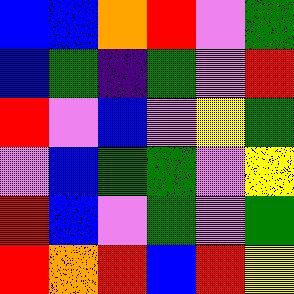[["blue", "blue", "orange", "red", "violet", "green"], ["blue", "green", "indigo", "green", "violet", "red"], ["red", "violet", "blue", "violet", "yellow", "green"], ["violet", "blue", "green", "green", "violet", "yellow"], ["red", "blue", "violet", "green", "violet", "green"], ["red", "orange", "red", "blue", "red", "yellow"]]